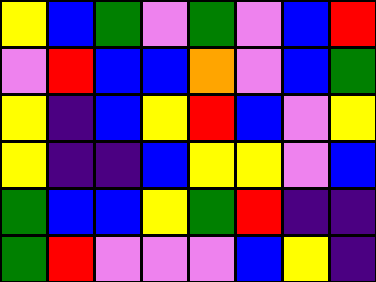[["yellow", "blue", "green", "violet", "green", "violet", "blue", "red"], ["violet", "red", "blue", "blue", "orange", "violet", "blue", "green"], ["yellow", "indigo", "blue", "yellow", "red", "blue", "violet", "yellow"], ["yellow", "indigo", "indigo", "blue", "yellow", "yellow", "violet", "blue"], ["green", "blue", "blue", "yellow", "green", "red", "indigo", "indigo"], ["green", "red", "violet", "violet", "violet", "blue", "yellow", "indigo"]]